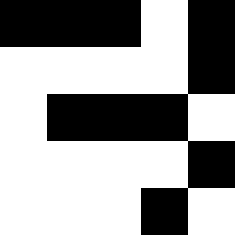[["black", "black", "black", "white", "black"], ["white", "white", "white", "white", "black"], ["white", "black", "black", "black", "white"], ["white", "white", "white", "white", "black"], ["white", "white", "white", "black", "white"]]